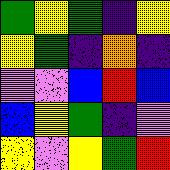[["green", "yellow", "green", "indigo", "yellow"], ["yellow", "green", "indigo", "orange", "indigo"], ["violet", "violet", "blue", "red", "blue"], ["blue", "yellow", "green", "indigo", "violet"], ["yellow", "violet", "yellow", "green", "red"]]